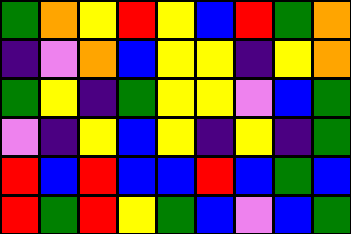[["green", "orange", "yellow", "red", "yellow", "blue", "red", "green", "orange"], ["indigo", "violet", "orange", "blue", "yellow", "yellow", "indigo", "yellow", "orange"], ["green", "yellow", "indigo", "green", "yellow", "yellow", "violet", "blue", "green"], ["violet", "indigo", "yellow", "blue", "yellow", "indigo", "yellow", "indigo", "green"], ["red", "blue", "red", "blue", "blue", "red", "blue", "green", "blue"], ["red", "green", "red", "yellow", "green", "blue", "violet", "blue", "green"]]